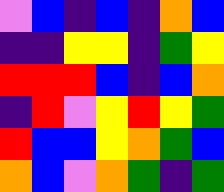[["violet", "blue", "indigo", "blue", "indigo", "orange", "blue"], ["indigo", "indigo", "yellow", "yellow", "indigo", "green", "yellow"], ["red", "red", "red", "blue", "indigo", "blue", "orange"], ["indigo", "red", "violet", "yellow", "red", "yellow", "green"], ["red", "blue", "blue", "yellow", "orange", "green", "blue"], ["orange", "blue", "violet", "orange", "green", "indigo", "green"]]